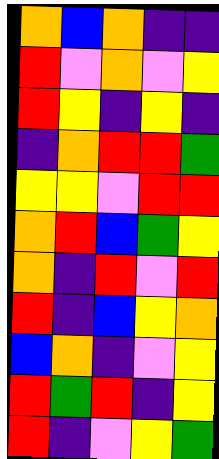[["orange", "blue", "orange", "indigo", "indigo"], ["red", "violet", "orange", "violet", "yellow"], ["red", "yellow", "indigo", "yellow", "indigo"], ["indigo", "orange", "red", "red", "green"], ["yellow", "yellow", "violet", "red", "red"], ["orange", "red", "blue", "green", "yellow"], ["orange", "indigo", "red", "violet", "red"], ["red", "indigo", "blue", "yellow", "orange"], ["blue", "orange", "indigo", "violet", "yellow"], ["red", "green", "red", "indigo", "yellow"], ["red", "indigo", "violet", "yellow", "green"]]